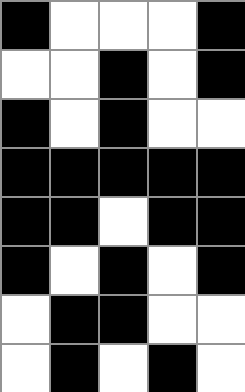[["black", "white", "white", "white", "black"], ["white", "white", "black", "white", "black"], ["black", "white", "black", "white", "white"], ["black", "black", "black", "black", "black"], ["black", "black", "white", "black", "black"], ["black", "white", "black", "white", "black"], ["white", "black", "black", "white", "white"], ["white", "black", "white", "black", "white"]]